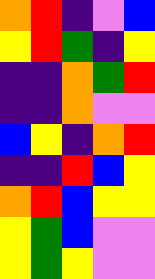[["orange", "red", "indigo", "violet", "blue"], ["yellow", "red", "green", "indigo", "yellow"], ["indigo", "indigo", "orange", "green", "red"], ["indigo", "indigo", "orange", "violet", "violet"], ["blue", "yellow", "indigo", "orange", "red"], ["indigo", "indigo", "red", "blue", "yellow"], ["orange", "red", "blue", "yellow", "yellow"], ["yellow", "green", "blue", "violet", "violet"], ["yellow", "green", "yellow", "violet", "violet"]]